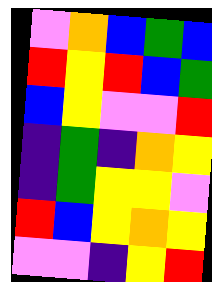[["violet", "orange", "blue", "green", "blue"], ["red", "yellow", "red", "blue", "green"], ["blue", "yellow", "violet", "violet", "red"], ["indigo", "green", "indigo", "orange", "yellow"], ["indigo", "green", "yellow", "yellow", "violet"], ["red", "blue", "yellow", "orange", "yellow"], ["violet", "violet", "indigo", "yellow", "red"]]